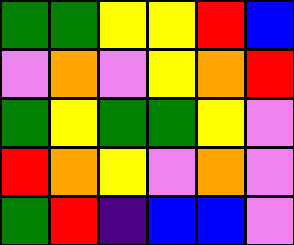[["green", "green", "yellow", "yellow", "red", "blue"], ["violet", "orange", "violet", "yellow", "orange", "red"], ["green", "yellow", "green", "green", "yellow", "violet"], ["red", "orange", "yellow", "violet", "orange", "violet"], ["green", "red", "indigo", "blue", "blue", "violet"]]